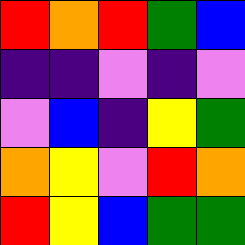[["red", "orange", "red", "green", "blue"], ["indigo", "indigo", "violet", "indigo", "violet"], ["violet", "blue", "indigo", "yellow", "green"], ["orange", "yellow", "violet", "red", "orange"], ["red", "yellow", "blue", "green", "green"]]